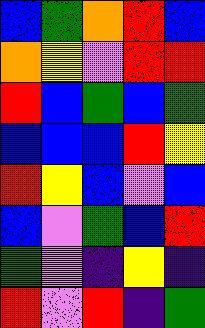[["blue", "green", "orange", "red", "blue"], ["orange", "yellow", "violet", "red", "red"], ["red", "blue", "green", "blue", "green"], ["blue", "blue", "blue", "red", "yellow"], ["red", "yellow", "blue", "violet", "blue"], ["blue", "violet", "green", "blue", "red"], ["green", "violet", "indigo", "yellow", "indigo"], ["red", "violet", "red", "indigo", "green"]]